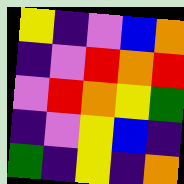[["yellow", "indigo", "violet", "blue", "orange"], ["indigo", "violet", "red", "orange", "red"], ["violet", "red", "orange", "yellow", "green"], ["indigo", "violet", "yellow", "blue", "indigo"], ["green", "indigo", "yellow", "indigo", "orange"]]